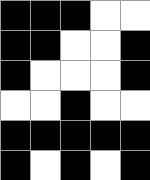[["black", "black", "black", "white", "white"], ["black", "black", "white", "white", "black"], ["black", "white", "white", "white", "black"], ["white", "white", "black", "white", "white"], ["black", "black", "black", "black", "black"], ["black", "white", "black", "white", "black"]]